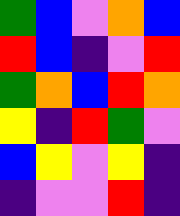[["green", "blue", "violet", "orange", "blue"], ["red", "blue", "indigo", "violet", "red"], ["green", "orange", "blue", "red", "orange"], ["yellow", "indigo", "red", "green", "violet"], ["blue", "yellow", "violet", "yellow", "indigo"], ["indigo", "violet", "violet", "red", "indigo"]]